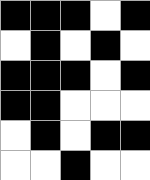[["black", "black", "black", "white", "black"], ["white", "black", "white", "black", "white"], ["black", "black", "black", "white", "black"], ["black", "black", "white", "white", "white"], ["white", "black", "white", "black", "black"], ["white", "white", "black", "white", "white"]]